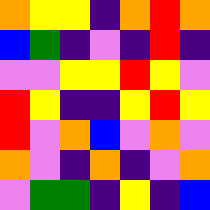[["orange", "yellow", "yellow", "indigo", "orange", "red", "orange"], ["blue", "green", "indigo", "violet", "indigo", "red", "indigo"], ["violet", "violet", "yellow", "yellow", "red", "yellow", "violet"], ["red", "yellow", "indigo", "indigo", "yellow", "red", "yellow"], ["red", "violet", "orange", "blue", "violet", "orange", "violet"], ["orange", "violet", "indigo", "orange", "indigo", "violet", "orange"], ["violet", "green", "green", "indigo", "yellow", "indigo", "blue"]]